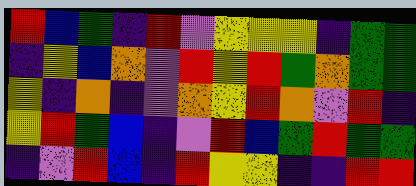[["red", "blue", "green", "indigo", "red", "violet", "yellow", "yellow", "yellow", "indigo", "green", "green"], ["indigo", "yellow", "blue", "orange", "violet", "red", "yellow", "red", "green", "orange", "green", "green"], ["yellow", "indigo", "orange", "indigo", "violet", "orange", "yellow", "red", "orange", "violet", "red", "indigo"], ["yellow", "red", "green", "blue", "indigo", "violet", "red", "blue", "green", "red", "green", "green"], ["indigo", "violet", "red", "blue", "indigo", "red", "yellow", "yellow", "indigo", "indigo", "red", "red"]]